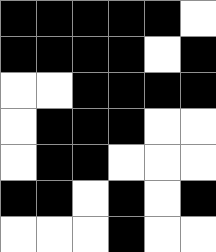[["black", "black", "black", "black", "black", "white"], ["black", "black", "black", "black", "white", "black"], ["white", "white", "black", "black", "black", "black"], ["white", "black", "black", "black", "white", "white"], ["white", "black", "black", "white", "white", "white"], ["black", "black", "white", "black", "white", "black"], ["white", "white", "white", "black", "white", "white"]]